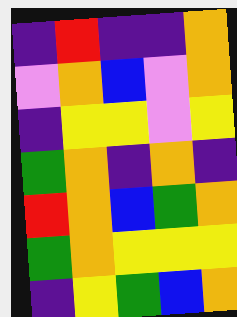[["indigo", "red", "indigo", "indigo", "orange"], ["violet", "orange", "blue", "violet", "orange"], ["indigo", "yellow", "yellow", "violet", "yellow"], ["green", "orange", "indigo", "orange", "indigo"], ["red", "orange", "blue", "green", "orange"], ["green", "orange", "yellow", "yellow", "yellow"], ["indigo", "yellow", "green", "blue", "orange"]]